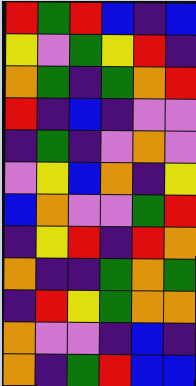[["red", "green", "red", "blue", "indigo", "blue"], ["yellow", "violet", "green", "yellow", "red", "indigo"], ["orange", "green", "indigo", "green", "orange", "red"], ["red", "indigo", "blue", "indigo", "violet", "violet"], ["indigo", "green", "indigo", "violet", "orange", "violet"], ["violet", "yellow", "blue", "orange", "indigo", "yellow"], ["blue", "orange", "violet", "violet", "green", "red"], ["indigo", "yellow", "red", "indigo", "red", "orange"], ["orange", "indigo", "indigo", "green", "orange", "green"], ["indigo", "red", "yellow", "green", "orange", "orange"], ["orange", "violet", "violet", "indigo", "blue", "indigo"], ["orange", "indigo", "green", "red", "blue", "blue"]]